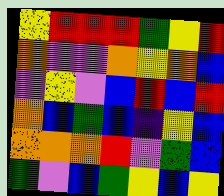[["yellow", "red", "red", "red", "green", "yellow", "red"], ["orange", "violet", "violet", "orange", "yellow", "orange", "blue"], ["violet", "yellow", "violet", "blue", "red", "blue", "red"], ["orange", "blue", "green", "blue", "indigo", "yellow", "blue"], ["orange", "orange", "orange", "red", "violet", "green", "blue"], ["green", "violet", "blue", "green", "yellow", "blue", "yellow"]]